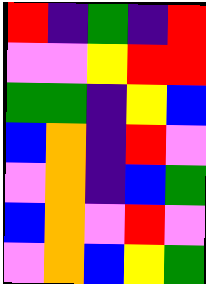[["red", "indigo", "green", "indigo", "red"], ["violet", "violet", "yellow", "red", "red"], ["green", "green", "indigo", "yellow", "blue"], ["blue", "orange", "indigo", "red", "violet"], ["violet", "orange", "indigo", "blue", "green"], ["blue", "orange", "violet", "red", "violet"], ["violet", "orange", "blue", "yellow", "green"]]